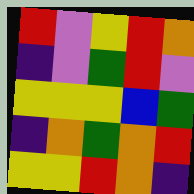[["red", "violet", "yellow", "red", "orange"], ["indigo", "violet", "green", "red", "violet"], ["yellow", "yellow", "yellow", "blue", "green"], ["indigo", "orange", "green", "orange", "red"], ["yellow", "yellow", "red", "orange", "indigo"]]